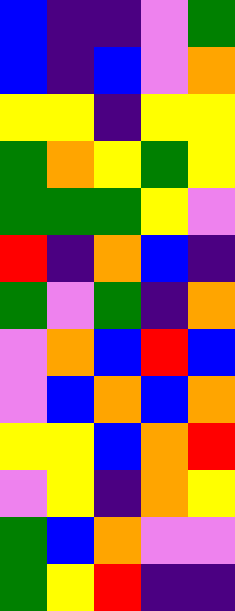[["blue", "indigo", "indigo", "violet", "green"], ["blue", "indigo", "blue", "violet", "orange"], ["yellow", "yellow", "indigo", "yellow", "yellow"], ["green", "orange", "yellow", "green", "yellow"], ["green", "green", "green", "yellow", "violet"], ["red", "indigo", "orange", "blue", "indigo"], ["green", "violet", "green", "indigo", "orange"], ["violet", "orange", "blue", "red", "blue"], ["violet", "blue", "orange", "blue", "orange"], ["yellow", "yellow", "blue", "orange", "red"], ["violet", "yellow", "indigo", "orange", "yellow"], ["green", "blue", "orange", "violet", "violet"], ["green", "yellow", "red", "indigo", "indigo"]]